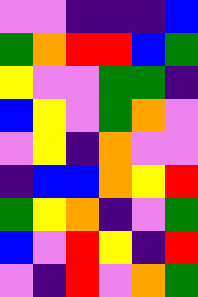[["violet", "violet", "indigo", "indigo", "indigo", "blue"], ["green", "orange", "red", "red", "blue", "green"], ["yellow", "violet", "violet", "green", "green", "indigo"], ["blue", "yellow", "violet", "green", "orange", "violet"], ["violet", "yellow", "indigo", "orange", "violet", "violet"], ["indigo", "blue", "blue", "orange", "yellow", "red"], ["green", "yellow", "orange", "indigo", "violet", "green"], ["blue", "violet", "red", "yellow", "indigo", "red"], ["violet", "indigo", "red", "violet", "orange", "green"]]